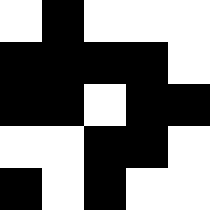[["white", "black", "white", "white", "white"], ["black", "black", "black", "black", "white"], ["black", "black", "white", "black", "black"], ["white", "white", "black", "black", "white"], ["black", "white", "black", "white", "white"]]